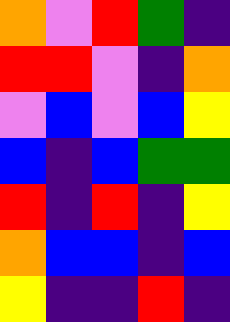[["orange", "violet", "red", "green", "indigo"], ["red", "red", "violet", "indigo", "orange"], ["violet", "blue", "violet", "blue", "yellow"], ["blue", "indigo", "blue", "green", "green"], ["red", "indigo", "red", "indigo", "yellow"], ["orange", "blue", "blue", "indigo", "blue"], ["yellow", "indigo", "indigo", "red", "indigo"]]